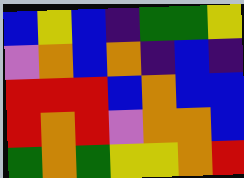[["blue", "yellow", "blue", "indigo", "green", "green", "yellow"], ["violet", "orange", "blue", "orange", "indigo", "blue", "indigo"], ["red", "red", "red", "blue", "orange", "blue", "blue"], ["red", "orange", "red", "violet", "orange", "orange", "blue"], ["green", "orange", "green", "yellow", "yellow", "orange", "red"]]